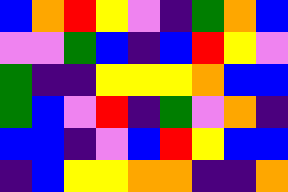[["blue", "orange", "red", "yellow", "violet", "indigo", "green", "orange", "blue"], ["violet", "violet", "green", "blue", "indigo", "blue", "red", "yellow", "violet"], ["green", "indigo", "indigo", "yellow", "yellow", "yellow", "orange", "blue", "blue"], ["green", "blue", "violet", "red", "indigo", "green", "violet", "orange", "indigo"], ["blue", "blue", "indigo", "violet", "blue", "red", "yellow", "blue", "blue"], ["indigo", "blue", "yellow", "yellow", "orange", "orange", "indigo", "indigo", "orange"]]